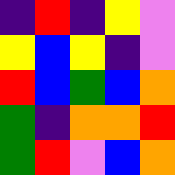[["indigo", "red", "indigo", "yellow", "violet"], ["yellow", "blue", "yellow", "indigo", "violet"], ["red", "blue", "green", "blue", "orange"], ["green", "indigo", "orange", "orange", "red"], ["green", "red", "violet", "blue", "orange"]]